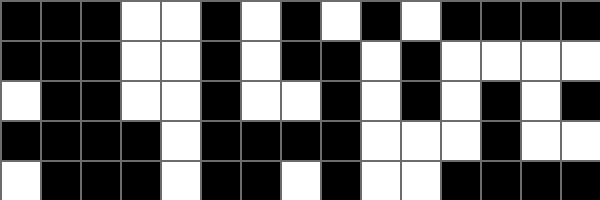[["black", "black", "black", "white", "white", "black", "white", "black", "white", "black", "white", "black", "black", "black", "black"], ["black", "black", "black", "white", "white", "black", "white", "black", "black", "white", "black", "white", "white", "white", "white"], ["white", "black", "black", "white", "white", "black", "white", "white", "black", "white", "black", "white", "black", "white", "black"], ["black", "black", "black", "black", "white", "black", "black", "black", "black", "white", "white", "white", "black", "white", "white"], ["white", "black", "black", "black", "white", "black", "black", "white", "black", "white", "white", "black", "black", "black", "black"]]